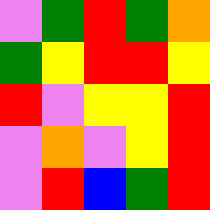[["violet", "green", "red", "green", "orange"], ["green", "yellow", "red", "red", "yellow"], ["red", "violet", "yellow", "yellow", "red"], ["violet", "orange", "violet", "yellow", "red"], ["violet", "red", "blue", "green", "red"]]